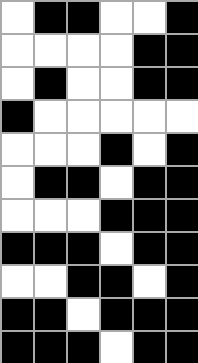[["white", "black", "black", "white", "white", "black"], ["white", "white", "white", "white", "black", "black"], ["white", "black", "white", "white", "black", "black"], ["black", "white", "white", "white", "white", "white"], ["white", "white", "white", "black", "white", "black"], ["white", "black", "black", "white", "black", "black"], ["white", "white", "white", "black", "black", "black"], ["black", "black", "black", "white", "black", "black"], ["white", "white", "black", "black", "white", "black"], ["black", "black", "white", "black", "black", "black"], ["black", "black", "black", "white", "black", "black"]]